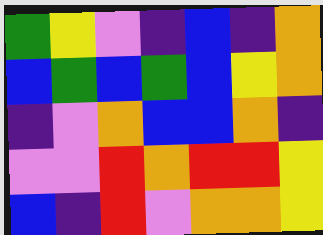[["green", "yellow", "violet", "indigo", "blue", "indigo", "orange"], ["blue", "green", "blue", "green", "blue", "yellow", "orange"], ["indigo", "violet", "orange", "blue", "blue", "orange", "indigo"], ["violet", "violet", "red", "orange", "red", "red", "yellow"], ["blue", "indigo", "red", "violet", "orange", "orange", "yellow"]]